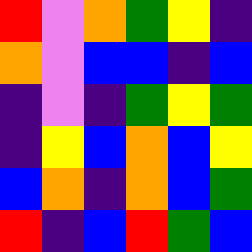[["red", "violet", "orange", "green", "yellow", "indigo"], ["orange", "violet", "blue", "blue", "indigo", "blue"], ["indigo", "violet", "indigo", "green", "yellow", "green"], ["indigo", "yellow", "blue", "orange", "blue", "yellow"], ["blue", "orange", "indigo", "orange", "blue", "green"], ["red", "indigo", "blue", "red", "green", "blue"]]